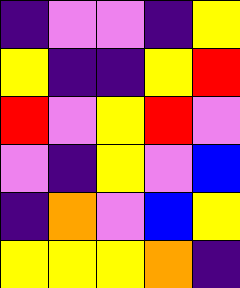[["indigo", "violet", "violet", "indigo", "yellow"], ["yellow", "indigo", "indigo", "yellow", "red"], ["red", "violet", "yellow", "red", "violet"], ["violet", "indigo", "yellow", "violet", "blue"], ["indigo", "orange", "violet", "blue", "yellow"], ["yellow", "yellow", "yellow", "orange", "indigo"]]